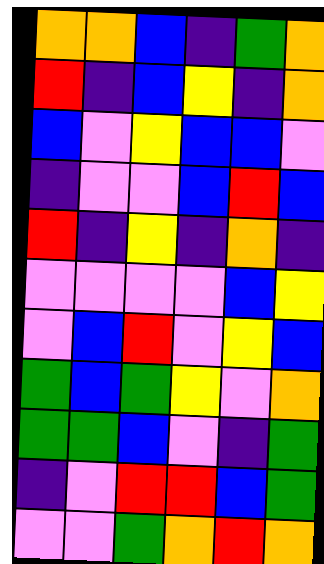[["orange", "orange", "blue", "indigo", "green", "orange"], ["red", "indigo", "blue", "yellow", "indigo", "orange"], ["blue", "violet", "yellow", "blue", "blue", "violet"], ["indigo", "violet", "violet", "blue", "red", "blue"], ["red", "indigo", "yellow", "indigo", "orange", "indigo"], ["violet", "violet", "violet", "violet", "blue", "yellow"], ["violet", "blue", "red", "violet", "yellow", "blue"], ["green", "blue", "green", "yellow", "violet", "orange"], ["green", "green", "blue", "violet", "indigo", "green"], ["indigo", "violet", "red", "red", "blue", "green"], ["violet", "violet", "green", "orange", "red", "orange"]]